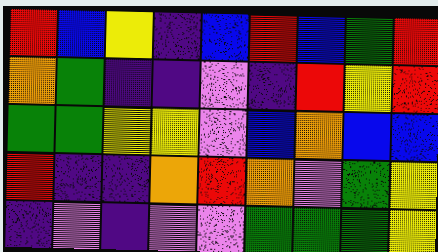[["red", "blue", "yellow", "indigo", "blue", "red", "blue", "green", "red"], ["orange", "green", "indigo", "indigo", "violet", "indigo", "red", "yellow", "red"], ["green", "green", "yellow", "yellow", "violet", "blue", "orange", "blue", "blue"], ["red", "indigo", "indigo", "orange", "red", "orange", "violet", "green", "yellow"], ["indigo", "violet", "indigo", "violet", "violet", "green", "green", "green", "yellow"]]